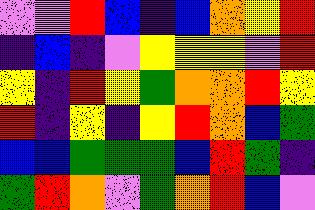[["violet", "violet", "red", "blue", "indigo", "blue", "orange", "yellow", "red"], ["indigo", "blue", "indigo", "violet", "yellow", "yellow", "yellow", "violet", "red"], ["yellow", "indigo", "red", "yellow", "green", "orange", "orange", "red", "yellow"], ["red", "indigo", "yellow", "indigo", "yellow", "red", "orange", "blue", "green"], ["blue", "blue", "green", "green", "green", "blue", "red", "green", "indigo"], ["green", "red", "orange", "violet", "green", "orange", "red", "blue", "violet"]]